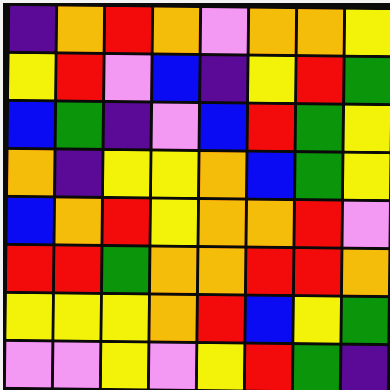[["indigo", "orange", "red", "orange", "violet", "orange", "orange", "yellow"], ["yellow", "red", "violet", "blue", "indigo", "yellow", "red", "green"], ["blue", "green", "indigo", "violet", "blue", "red", "green", "yellow"], ["orange", "indigo", "yellow", "yellow", "orange", "blue", "green", "yellow"], ["blue", "orange", "red", "yellow", "orange", "orange", "red", "violet"], ["red", "red", "green", "orange", "orange", "red", "red", "orange"], ["yellow", "yellow", "yellow", "orange", "red", "blue", "yellow", "green"], ["violet", "violet", "yellow", "violet", "yellow", "red", "green", "indigo"]]